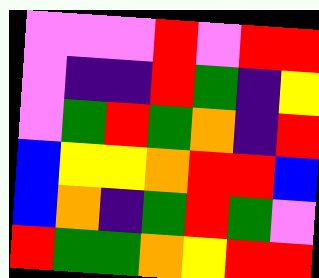[["violet", "violet", "violet", "red", "violet", "red", "red"], ["violet", "indigo", "indigo", "red", "green", "indigo", "yellow"], ["violet", "green", "red", "green", "orange", "indigo", "red"], ["blue", "yellow", "yellow", "orange", "red", "red", "blue"], ["blue", "orange", "indigo", "green", "red", "green", "violet"], ["red", "green", "green", "orange", "yellow", "red", "red"]]